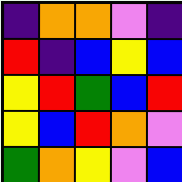[["indigo", "orange", "orange", "violet", "indigo"], ["red", "indigo", "blue", "yellow", "blue"], ["yellow", "red", "green", "blue", "red"], ["yellow", "blue", "red", "orange", "violet"], ["green", "orange", "yellow", "violet", "blue"]]